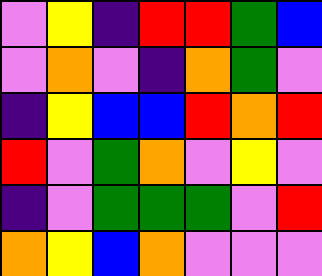[["violet", "yellow", "indigo", "red", "red", "green", "blue"], ["violet", "orange", "violet", "indigo", "orange", "green", "violet"], ["indigo", "yellow", "blue", "blue", "red", "orange", "red"], ["red", "violet", "green", "orange", "violet", "yellow", "violet"], ["indigo", "violet", "green", "green", "green", "violet", "red"], ["orange", "yellow", "blue", "orange", "violet", "violet", "violet"]]